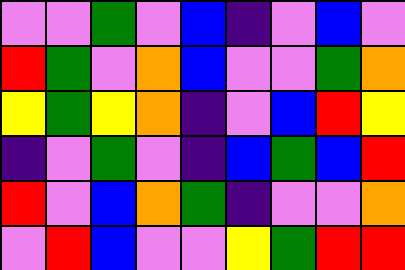[["violet", "violet", "green", "violet", "blue", "indigo", "violet", "blue", "violet"], ["red", "green", "violet", "orange", "blue", "violet", "violet", "green", "orange"], ["yellow", "green", "yellow", "orange", "indigo", "violet", "blue", "red", "yellow"], ["indigo", "violet", "green", "violet", "indigo", "blue", "green", "blue", "red"], ["red", "violet", "blue", "orange", "green", "indigo", "violet", "violet", "orange"], ["violet", "red", "blue", "violet", "violet", "yellow", "green", "red", "red"]]